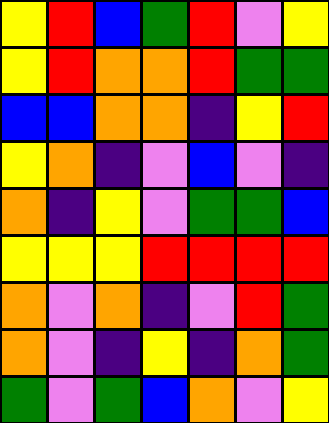[["yellow", "red", "blue", "green", "red", "violet", "yellow"], ["yellow", "red", "orange", "orange", "red", "green", "green"], ["blue", "blue", "orange", "orange", "indigo", "yellow", "red"], ["yellow", "orange", "indigo", "violet", "blue", "violet", "indigo"], ["orange", "indigo", "yellow", "violet", "green", "green", "blue"], ["yellow", "yellow", "yellow", "red", "red", "red", "red"], ["orange", "violet", "orange", "indigo", "violet", "red", "green"], ["orange", "violet", "indigo", "yellow", "indigo", "orange", "green"], ["green", "violet", "green", "blue", "orange", "violet", "yellow"]]